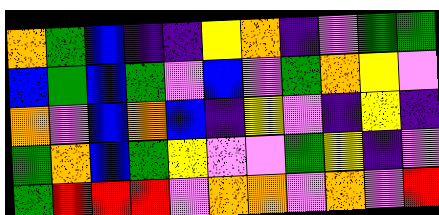[["orange", "green", "blue", "indigo", "indigo", "yellow", "orange", "indigo", "violet", "green", "green"], ["blue", "green", "blue", "green", "violet", "blue", "violet", "green", "orange", "yellow", "violet"], ["orange", "violet", "blue", "orange", "blue", "indigo", "yellow", "violet", "indigo", "yellow", "indigo"], ["green", "orange", "blue", "green", "yellow", "violet", "violet", "green", "yellow", "indigo", "violet"], ["green", "red", "red", "red", "violet", "orange", "orange", "violet", "orange", "violet", "red"]]